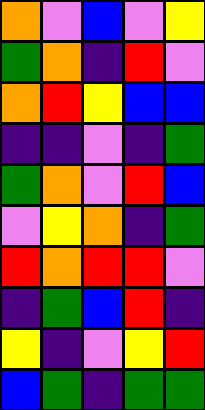[["orange", "violet", "blue", "violet", "yellow"], ["green", "orange", "indigo", "red", "violet"], ["orange", "red", "yellow", "blue", "blue"], ["indigo", "indigo", "violet", "indigo", "green"], ["green", "orange", "violet", "red", "blue"], ["violet", "yellow", "orange", "indigo", "green"], ["red", "orange", "red", "red", "violet"], ["indigo", "green", "blue", "red", "indigo"], ["yellow", "indigo", "violet", "yellow", "red"], ["blue", "green", "indigo", "green", "green"]]